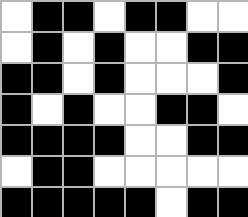[["white", "black", "black", "white", "black", "black", "white", "white"], ["white", "black", "white", "black", "white", "white", "black", "black"], ["black", "black", "white", "black", "white", "white", "white", "black"], ["black", "white", "black", "white", "white", "black", "black", "white"], ["black", "black", "black", "black", "white", "white", "black", "black"], ["white", "black", "black", "white", "white", "white", "white", "white"], ["black", "black", "black", "black", "black", "white", "black", "black"]]